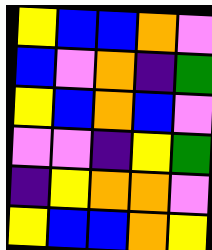[["yellow", "blue", "blue", "orange", "violet"], ["blue", "violet", "orange", "indigo", "green"], ["yellow", "blue", "orange", "blue", "violet"], ["violet", "violet", "indigo", "yellow", "green"], ["indigo", "yellow", "orange", "orange", "violet"], ["yellow", "blue", "blue", "orange", "yellow"]]